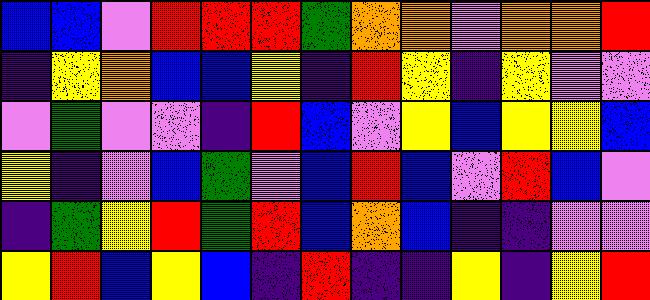[["blue", "blue", "violet", "red", "red", "red", "green", "orange", "orange", "violet", "orange", "orange", "red"], ["indigo", "yellow", "orange", "blue", "blue", "yellow", "indigo", "red", "yellow", "indigo", "yellow", "violet", "violet"], ["violet", "green", "violet", "violet", "indigo", "red", "blue", "violet", "yellow", "blue", "yellow", "yellow", "blue"], ["yellow", "indigo", "violet", "blue", "green", "violet", "blue", "red", "blue", "violet", "red", "blue", "violet"], ["indigo", "green", "yellow", "red", "green", "red", "blue", "orange", "blue", "indigo", "indigo", "violet", "violet"], ["yellow", "red", "blue", "yellow", "blue", "indigo", "red", "indigo", "indigo", "yellow", "indigo", "yellow", "red"]]